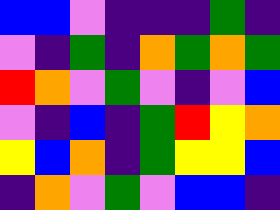[["blue", "blue", "violet", "indigo", "indigo", "indigo", "green", "indigo"], ["violet", "indigo", "green", "indigo", "orange", "green", "orange", "green"], ["red", "orange", "violet", "green", "violet", "indigo", "violet", "blue"], ["violet", "indigo", "blue", "indigo", "green", "red", "yellow", "orange"], ["yellow", "blue", "orange", "indigo", "green", "yellow", "yellow", "blue"], ["indigo", "orange", "violet", "green", "violet", "blue", "blue", "indigo"]]